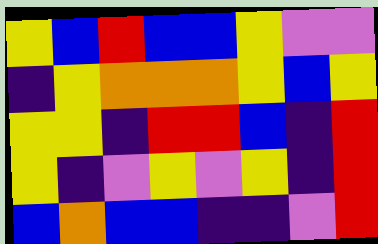[["yellow", "blue", "red", "blue", "blue", "yellow", "violet", "violet"], ["indigo", "yellow", "orange", "orange", "orange", "yellow", "blue", "yellow"], ["yellow", "yellow", "indigo", "red", "red", "blue", "indigo", "red"], ["yellow", "indigo", "violet", "yellow", "violet", "yellow", "indigo", "red"], ["blue", "orange", "blue", "blue", "indigo", "indigo", "violet", "red"]]